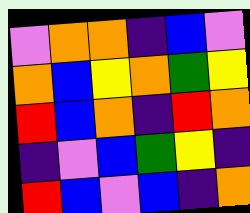[["violet", "orange", "orange", "indigo", "blue", "violet"], ["orange", "blue", "yellow", "orange", "green", "yellow"], ["red", "blue", "orange", "indigo", "red", "orange"], ["indigo", "violet", "blue", "green", "yellow", "indigo"], ["red", "blue", "violet", "blue", "indigo", "orange"]]